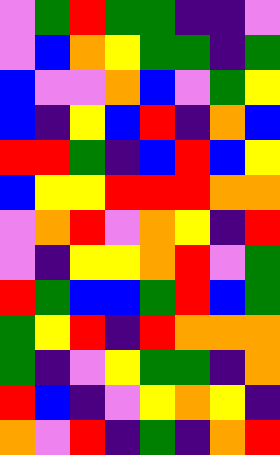[["violet", "green", "red", "green", "green", "indigo", "indigo", "violet"], ["violet", "blue", "orange", "yellow", "green", "green", "indigo", "green"], ["blue", "violet", "violet", "orange", "blue", "violet", "green", "yellow"], ["blue", "indigo", "yellow", "blue", "red", "indigo", "orange", "blue"], ["red", "red", "green", "indigo", "blue", "red", "blue", "yellow"], ["blue", "yellow", "yellow", "red", "red", "red", "orange", "orange"], ["violet", "orange", "red", "violet", "orange", "yellow", "indigo", "red"], ["violet", "indigo", "yellow", "yellow", "orange", "red", "violet", "green"], ["red", "green", "blue", "blue", "green", "red", "blue", "green"], ["green", "yellow", "red", "indigo", "red", "orange", "orange", "orange"], ["green", "indigo", "violet", "yellow", "green", "green", "indigo", "orange"], ["red", "blue", "indigo", "violet", "yellow", "orange", "yellow", "indigo"], ["orange", "violet", "red", "indigo", "green", "indigo", "orange", "red"]]